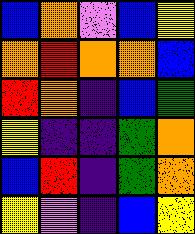[["blue", "orange", "violet", "blue", "yellow"], ["orange", "red", "orange", "orange", "blue"], ["red", "orange", "indigo", "blue", "green"], ["yellow", "indigo", "indigo", "green", "orange"], ["blue", "red", "indigo", "green", "orange"], ["yellow", "violet", "indigo", "blue", "yellow"]]